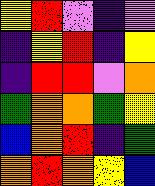[["yellow", "red", "violet", "indigo", "violet"], ["indigo", "yellow", "red", "indigo", "yellow"], ["indigo", "red", "red", "violet", "orange"], ["green", "orange", "orange", "green", "yellow"], ["blue", "orange", "red", "indigo", "green"], ["orange", "red", "orange", "yellow", "blue"]]